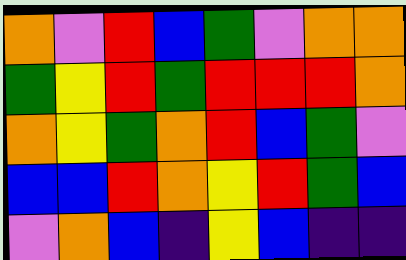[["orange", "violet", "red", "blue", "green", "violet", "orange", "orange"], ["green", "yellow", "red", "green", "red", "red", "red", "orange"], ["orange", "yellow", "green", "orange", "red", "blue", "green", "violet"], ["blue", "blue", "red", "orange", "yellow", "red", "green", "blue"], ["violet", "orange", "blue", "indigo", "yellow", "blue", "indigo", "indigo"]]